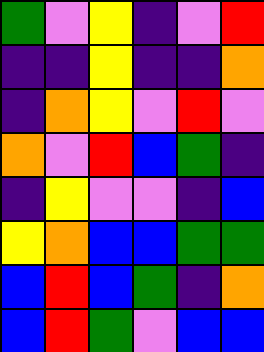[["green", "violet", "yellow", "indigo", "violet", "red"], ["indigo", "indigo", "yellow", "indigo", "indigo", "orange"], ["indigo", "orange", "yellow", "violet", "red", "violet"], ["orange", "violet", "red", "blue", "green", "indigo"], ["indigo", "yellow", "violet", "violet", "indigo", "blue"], ["yellow", "orange", "blue", "blue", "green", "green"], ["blue", "red", "blue", "green", "indigo", "orange"], ["blue", "red", "green", "violet", "blue", "blue"]]